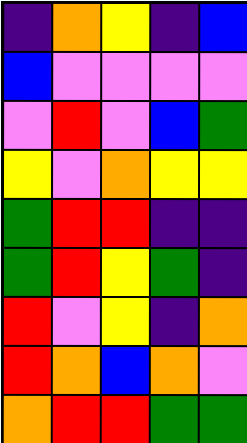[["indigo", "orange", "yellow", "indigo", "blue"], ["blue", "violet", "violet", "violet", "violet"], ["violet", "red", "violet", "blue", "green"], ["yellow", "violet", "orange", "yellow", "yellow"], ["green", "red", "red", "indigo", "indigo"], ["green", "red", "yellow", "green", "indigo"], ["red", "violet", "yellow", "indigo", "orange"], ["red", "orange", "blue", "orange", "violet"], ["orange", "red", "red", "green", "green"]]